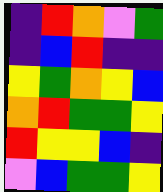[["indigo", "red", "orange", "violet", "green"], ["indigo", "blue", "red", "indigo", "indigo"], ["yellow", "green", "orange", "yellow", "blue"], ["orange", "red", "green", "green", "yellow"], ["red", "yellow", "yellow", "blue", "indigo"], ["violet", "blue", "green", "green", "yellow"]]